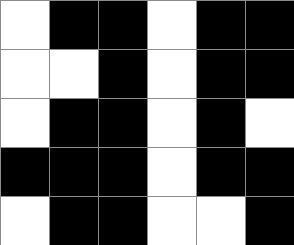[["white", "black", "black", "white", "black", "black"], ["white", "white", "black", "white", "black", "black"], ["white", "black", "black", "white", "black", "white"], ["black", "black", "black", "white", "black", "black"], ["white", "black", "black", "white", "white", "black"]]